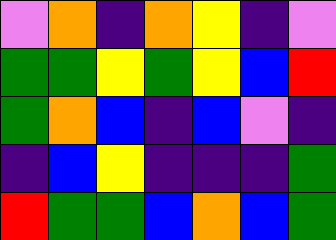[["violet", "orange", "indigo", "orange", "yellow", "indigo", "violet"], ["green", "green", "yellow", "green", "yellow", "blue", "red"], ["green", "orange", "blue", "indigo", "blue", "violet", "indigo"], ["indigo", "blue", "yellow", "indigo", "indigo", "indigo", "green"], ["red", "green", "green", "blue", "orange", "blue", "green"]]